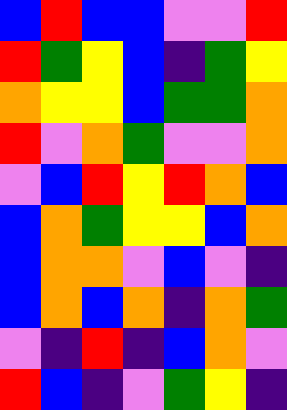[["blue", "red", "blue", "blue", "violet", "violet", "red"], ["red", "green", "yellow", "blue", "indigo", "green", "yellow"], ["orange", "yellow", "yellow", "blue", "green", "green", "orange"], ["red", "violet", "orange", "green", "violet", "violet", "orange"], ["violet", "blue", "red", "yellow", "red", "orange", "blue"], ["blue", "orange", "green", "yellow", "yellow", "blue", "orange"], ["blue", "orange", "orange", "violet", "blue", "violet", "indigo"], ["blue", "orange", "blue", "orange", "indigo", "orange", "green"], ["violet", "indigo", "red", "indigo", "blue", "orange", "violet"], ["red", "blue", "indigo", "violet", "green", "yellow", "indigo"]]